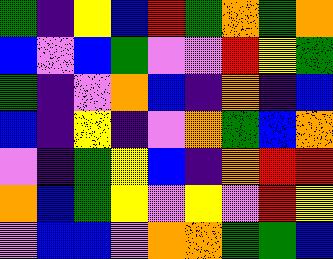[["green", "indigo", "yellow", "blue", "red", "green", "orange", "green", "orange"], ["blue", "violet", "blue", "green", "violet", "violet", "red", "yellow", "green"], ["green", "indigo", "violet", "orange", "blue", "indigo", "orange", "indigo", "blue"], ["blue", "indigo", "yellow", "indigo", "violet", "orange", "green", "blue", "orange"], ["violet", "indigo", "green", "yellow", "blue", "indigo", "orange", "red", "red"], ["orange", "blue", "green", "yellow", "violet", "yellow", "violet", "red", "yellow"], ["violet", "blue", "blue", "violet", "orange", "orange", "green", "green", "blue"]]